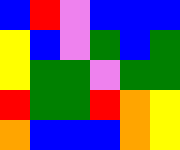[["blue", "red", "violet", "blue", "blue", "blue"], ["yellow", "blue", "violet", "green", "blue", "green"], ["yellow", "green", "green", "violet", "green", "green"], ["red", "green", "green", "red", "orange", "yellow"], ["orange", "blue", "blue", "blue", "orange", "yellow"]]